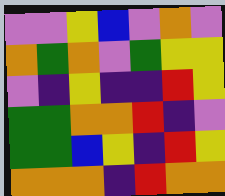[["violet", "violet", "yellow", "blue", "violet", "orange", "violet"], ["orange", "green", "orange", "violet", "green", "yellow", "yellow"], ["violet", "indigo", "yellow", "indigo", "indigo", "red", "yellow"], ["green", "green", "orange", "orange", "red", "indigo", "violet"], ["green", "green", "blue", "yellow", "indigo", "red", "yellow"], ["orange", "orange", "orange", "indigo", "red", "orange", "orange"]]